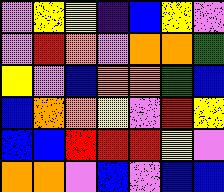[["violet", "yellow", "yellow", "indigo", "blue", "yellow", "violet"], ["violet", "red", "orange", "violet", "orange", "orange", "green"], ["yellow", "violet", "blue", "orange", "orange", "green", "blue"], ["blue", "orange", "orange", "yellow", "violet", "red", "yellow"], ["blue", "blue", "red", "red", "red", "yellow", "violet"], ["orange", "orange", "violet", "blue", "violet", "blue", "blue"]]